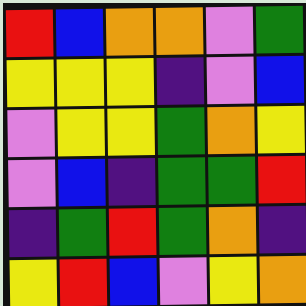[["red", "blue", "orange", "orange", "violet", "green"], ["yellow", "yellow", "yellow", "indigo", "violet", "blue"], ["violet", "yellow", "yellow", "green", "orange", "yellow"], ["violet", "blue", "indigo", "green", "green", "red"], ["indigo", "green", "red", "green", "orange", "indigo"], ["yellow", "red", "blue", "violet", "yellow", "orange"]]